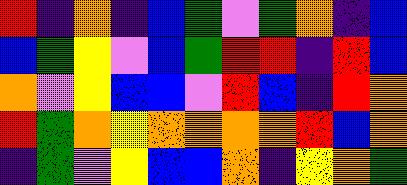[["red", "indigo", "orange", "indigo", "blue", "green", "violet", "green", "orange", "indigo", "blue"], ["blue", "green", "yellow", "violet", "blue", "green", "red", "red", "indigo", "red", "blue"], ["orange", "violet", "yellow", "blue", "blue", "violet", "red", "blue", "indigo", "red", "orange"], ["red", "green", "orange", "yellow", "orange", "orange", "orange", "orange", "red", "blue", "orange"], ["indigo", "green", "violet", "yellow", "blue", "blue", "orange", "indigo", "yellow", "orange", "green"]]